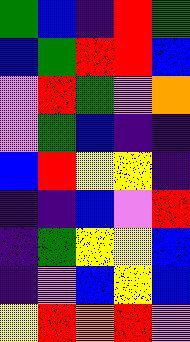[["green", "blue", "indigo", "red", "green"], ["blue", "green", "red", "red", "blue"], ["violet", "red", "green", "violet", "orange"], ["violet", "green", "blue", "indigo", "indigo"], ["blue", "red", "yellow", "yellow", "indigo"], ["indigo", "indigo", "blue", "violet", "red"], ["indigo", "green", "yellow", "yellow", "blue"], ["indigo", "violet", "blue", "yellow", "blue"], ["yellow", "red", "orange", "red", "violet"]]